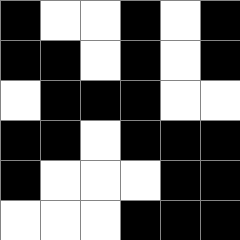[["black", "white", "white", "black", "white", "black"], ["black", "black", "white", "black", "white", "black"], ["white", "black", "black", "black", "white", "white"], ["black", "black", "white", "black", "black", "black"], ["black", "white", "white", "white", "black", "black"], ["white", "white", "white", "black", "black", "black"]]